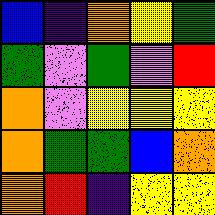[["blue", "indigo", "orange", "yellow", "green"], ["green", "violet", "green", "violet", "red"], ["orange", "violet", "yellow", "yellow", "yellow"], ["orange", "green", "green", "blue", "orange"], ["orange", "red", "indigo", "yellow", "yellow"]]